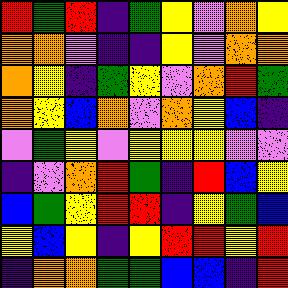[["red", "green", "red", "indigo", "green", "yellow", "violet", "orange", "yellow"], ["orange", "orange", "violet", "indigo", "indigo", "yellow", "violet", "orange", "orange"], ["orange", "yellow", "indigo", "green", "yellow", "violet", "orange", "red", "green"], ["orange", "yellow", "blue", "orange", "violet", "orange", "yellow", "blue", "indigo"], ["violet", "green", "yellow", "violet", "yellow", "yellow", "yellow", "violet", "violet"], ["indigo", "violet", "orange", "red", "green", "indigo", "red", "blue", "yellow"], ["blue", "green", "yellow", "red", "red", "indigo", "yellow", "green", "blue"], ["yellow", "blue", "yellow", "indigo", "yellow", "red", "red", "yellow", "red"], ["indigo", "orange", "orange", "green", "green", "blue", "blue", "indigo", "red"]]